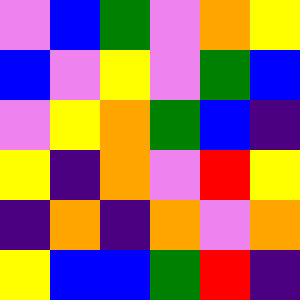[["violet", "blue", "green", "violet", "orange", "yellow"], ["blue", "violet", "yellow", "violet", "green", "blue"], ["violet", "yellow", "orange", "green", "blue", "indigo"], ["yellow", "indigo", "orange", "violet", "red", "yellow"], ["indigo", "orange", "indigo", "orange", "violet", "orange"], ["yellow", "blue", "blue", "green", "red", "indigo"]]